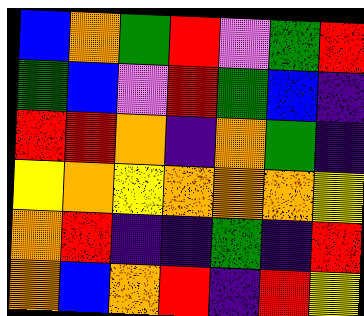[["blue", "orange", "green", "red", "violet", "green", "red"], ["green", "blue", "violet", "red", "green", "blue", "indigo"], ["red", "red", "orange", "indigo", "orange", "green", "indigo"], ["yellow", "orange", "yellow", "orange", "orange", "orange", "yellow"], ["orange", "red", "indigo", "indigo", "green", "indigo", "red"], ["orange", "blue", "orange", "red", "indigo", "red", "yellow"]]